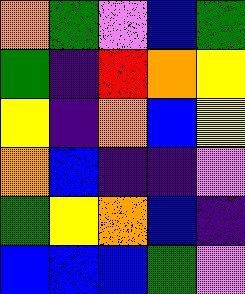[["orange", "green", "violet", "blue", "green"], ["green", "indigo", "red", "orange", "yellow"], ["yellow", "indigo", "orange", "blue", "yellow"], ["orange", "blue", "indigo", "indigo", "violet"], ["green", "yellow", "orange", "blue", "indigo"], ["blue", "blue", "blue", "green", "violet"]]